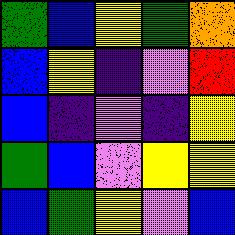[["green", "blue", "yellow", "green", "orange"], ["blue", "yellow", "indigo", "violet", "red"], ["blue", "indigo", "violet", "indigo", "yellow"], ["green", "blue", "violet", "yellow", "yellow"], ["blue", "green", "yellow", "violet", "blue"]]